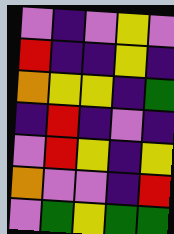[["violet", "indigo", "violet", "yellow", "violet"], ["red", "indigo", "indigo", "yellow", "indigo"], ["orange", "yellow", "yellow", "indigo", "green"], ["indigo", "red", "indigo", "violet", "indigo"], ["violet", "red", "yellow", "indigo", "yellow"], ["orange", "violet", "violet", "indigo", "red"], ["violet", "green", "yellow", "green", "green"]]